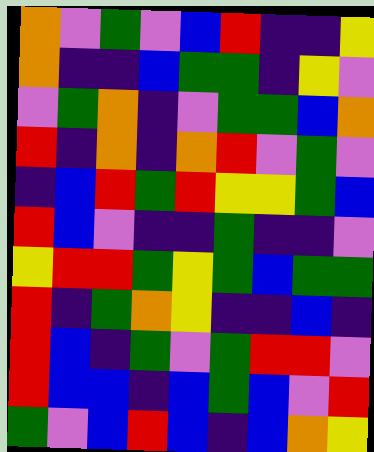[["orange", "violet", "green", "violet", "blue", "red", "indigo", "indigo", "yellow"], ["orange", "indigo", "indigo", "blue", "green", "green", "indigo", "yellow", "violet"], ["violet", "green", "orange", "indigo", "violet", "green", "green", "blue", "orange"], ["red", "indigo", "orange", "indigo", "orange", "red", "violet", "green", "violet"], ["indigo", "blue", "red", "green", "red", "yellow", "yellow", "green", "blue"], ["red", "blue", "violet", "indigo", "indigo", "green", "indigo", "indigo", "violet"], ["yellow", "red", "red", "green", "yellow", "green", "blue", "green", "green"], ["red", "indigo", "green", "orange", "yellow", "indigo", "indigo", "blue", "indigo"], ["red", "blue", "indigo", "green", "violet", "green", "red", "red", "violet"], ["red", "blue", "blue", "indigo", "blue", "green", "blue", "violet", "red"], ["green", "violet", "blue", "red", "blue", "indigo", "blue", "orange", "yellow"]]